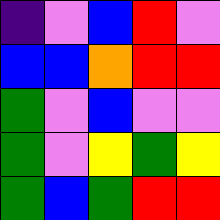[["indigo", "violet", "blue", "red", "violet"], ["blue", "blue", "orange", "red", "red"], ["green", "violet", "blue", "violet", "violet"], ["green", "violet", "yellow", "green", "yellow"], ["green", "blue", "green", "red", "red"]]